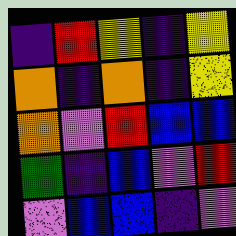[["indigo", "red", "yellow", "indigo", "yellow"], ["orange", "indigo", "orange", "indigo", "yellow"], ["orange", "violet", "red", "blue", "blue"], ["green", "indigo", "blue", "violet", "red"], ["violet", "blue", "blue", "indigo", "violet"]]